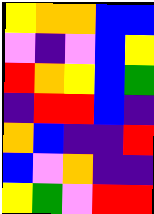[["yellow", "orange", "orange", "blue", "blue"], ["violet", "indigo", "violet", "blue", "yellow"], ["red", "orange", "yellow", "blue", "green"], ["indigo", "red", "red", "blue", "indigo"], ["orange", "blue", "indigo", "indigo", "red"], ["blue", "violet", "orange", "indigo", "indigo"], ["yellow", "green", "violet", "red", "red"]]